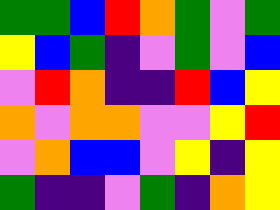[["green", "green", "blue", "red", "orange", "green", "violet", "green"], ["yellow", "blue", "green", "indigo", "violet", "green", "violet", "blue"], ["violet", "red", "orange", "indigo", "indigo", "red", "blue", "yellow"], ["orange", "violet", "orange", "orange", "violet", "violet", "yellow", "red"], ["violet", "orange", "blue", "blue", "violet", "yellow", "indigo", "yellow"], ["green", "indigo", "indigo", "violet", "green", "indigo", "orange", "yellow"]]